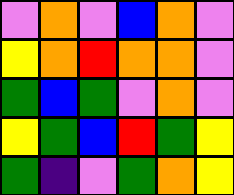[["violet", "orange", "violet", "blue", "orange", "violet"], ["yellow", "orange", "red", "orange", "orange", "violet"], ["green", "blue", "green", "violet", "orange", "violet"], ["yellow", "green", "blue", "red", "green", "yellow"], ["green", "indigo", "violet", "green", "orange", "yellow"]]